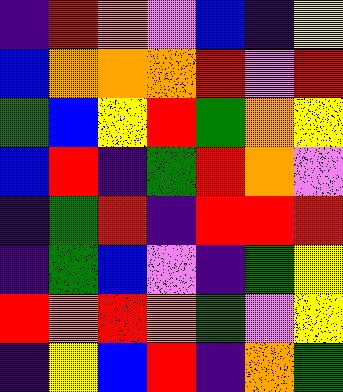[["indigo", "red", "orange", "violet", "blue", "indigo", "yellow"], ["blue", "orange", "orange", "orange", "red", "violet", "red"], ["green", "blue", "yellow", "red", "green", "orange", "yellow"], ["blue", "red", "indigo", "green", "red", "orange", "violet"], ["indigo", "green", "red", "indigo", "red", "red", "red"], ["indigo", "green", "blue", "violet", "indigo", "green", "yellow"], ["red", "orange", "red", "orange", "green", "violet", "yellow"], ["indigo", "yellow", "blue", "red", "indigo", "orange", "green"]]